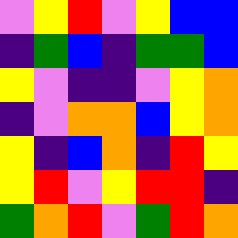[["violet", "yellow", "red", "violet", "yellow", "blue", "blue"], ["indigo", "green", "blue", "indigo", "green", "green", "blue"], ["yellow", "violet", "indigo", "indigo", "violet", "yellow", "orange"], ["indigo", "violet", "orange", "orange", "blue", "yellow", "orange"], ["yellow", "indigo", "blue", "orange", "indigo", "red", "yellow"], ["yellow", "red", "violet", "yellow", "red", "red", "indigo"], ["green", "orange", "red", "violet", "green", "red", "orange"]]